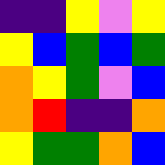[["indigo", "indigo", "yellow", "violet", "yellow"], ["yellow", "blue", "green", "blue", "green"], ["orange", "yellow", "green", "violet", "blue"], ["orange", "red", "indigo", "indigo", "orange"], ["yellow", "green", "green", "orange", "blue"]]